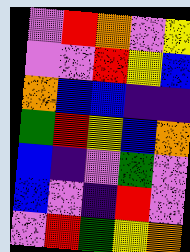[["violet", "red", "orange", "violet", "yellow"], ["violet", "violet", "red", "yellow", "blue"], ["orange", "blue", "blue", "indigo", "indigo"], ["green", "red", "yellow", "blue", "orange"], ["blue", "indigo", "violet", "green", "violet"], ["blue", "violet", "indigo", "red", "violet"], ["violet", "red", "green", "yellow", "orange"]]